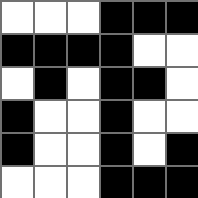[["white", "white", "white", "black", "black", "black"], ["black", "black", "black", "black", "white", "white"], ["white", "black", "white", "black", "black", "white"], ["black", "white", "white", "black", "white", "white"], ["black", "white", "white", "black", "white", "black"], ["white", "white", "white", "black", "black", "black"]]